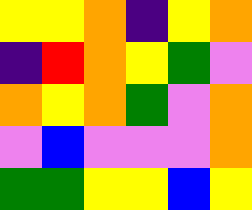[["yellow", "yellow", "orange", "indigo", "yellow", "orange"], ["indigo", "red", "orange", "yellow", "green", "violet"], ["orange", "yellow", "orange", "green", "violet", "orange"], ["violet", "blue", "violet", "violet", "violet", "orange"], ["green", "green", "yellow", "yellow", "blue", "yellow"]]